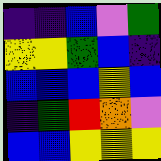[["indigo", "indigo", "blue", "violet", "green"], ["yellow", "yellow", "green", "blue", "indigo"], ["blue", "blue", "blue", "yellow", "blue"], ["indigo", "green", "red", "orange", "violet"], ["blue", "blue", "yellow", "yellow", "yellow"]]